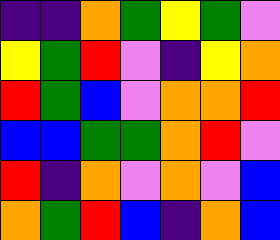[["indigo", "indigo", "orange", "green", "yellow", "green", "violet"], ["yellow", "green", "red", "violet", "indigo", "yellow", "orange"], ["red", "green", "blue", "violet", "orange", "orange", "red"], ["blue", "blue", "green", "green", "orange", "red", "violet"], ["red", "indigo", "orange", "violet", "orange", "violet", "blue"], ["orange", "green", "red", "blue", "indigo", "orange", "blue"]]